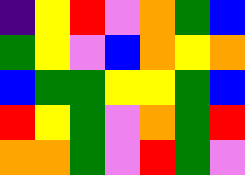[["indigo", "yellow", "red", "violet", "orange", "green", "blue"], ["green", "yellow", "violet", "blue", "orange", "yellow", "orange"], ["blue", "green", "green", "yellow", "yellow", "green", "blue"], ["red", "yellow", "green", "violet", "orange", "green", "red"], ["orange", "orange", "green", "violet", "red", "green", "violet"]]